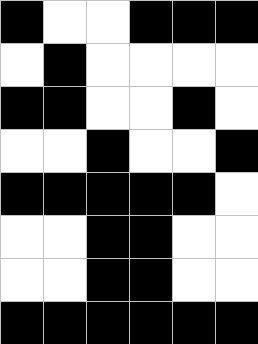[["black", "white", "white", "black", "black", "black"], ["white", "black", "white", "white", "white", "white"], ["black", "black", "white", "white", "black", "white"], ["white", "white", "black", "white", "white", "black"], ["black", "black", "black", "black", "black", "white"], ["white", "white", "black", "black", "white", "white"], ["white", "white", "black", "black", "white", "white"], ["black", "black", "black", "black", "black", "black"]]